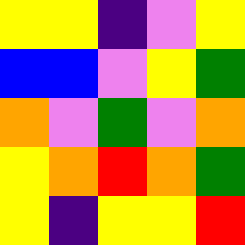[["yellow", "yellow", "indigo", "violet", "yellow"], ["blue", "blue", "violet", "yellow", "green"], ["orange", "violet", "green", "violet", "orange"], ["yellow", "orange", "red", "orange", "green"], ["yellow", "indigo", "yellow", "yellow", "red"]]